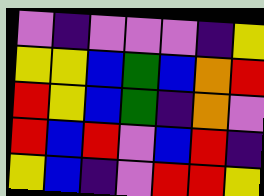[["violet", "indigo", "violet", "violet", "violet", "indigo", "yellow"], ["yellow", "yellow", "blue", "green", "blue", "orange", "red"], ["red", "yellow", "blue", "green", "indigo", "orange", "violet"], ["red", "blue", "red", "violet", "blue", "red", "indigo"], ["yellow", "blue", "indigo", "violet", "red", "red", "yellow"]]